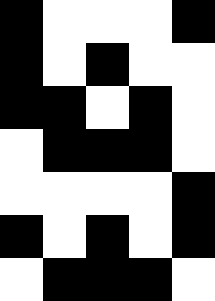[["black", "white", "white", "white", "black"], ["black", "white", "black", "white", "white"], ["black", "black", "white", "black", "white"], ["white", "black", "black", "black", "white"], ["white", "white", "white", "white", "black"], ["black", "white", "black", "white", "black"], ["white", "black", "black", "black", "white"]]